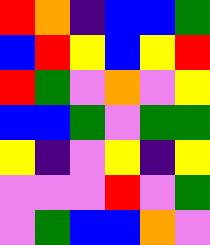[["red", "orange", "indigo", "blue", "blue", "green"], ["blue", "red", "yellow", "blue", "yellow", "red"], ["red", "green", "violet", "orange", "violet", "yellow"], ["blue", "blue", "green", "violet", "green", "green"], ["yellow", "indigo", "violet", "yellow", "indigo", "yellow"], ["violet", "violet", "violet", "red", "violet", "green"], ["violet", "green", "blue", "blue", "orange", "violet"]]